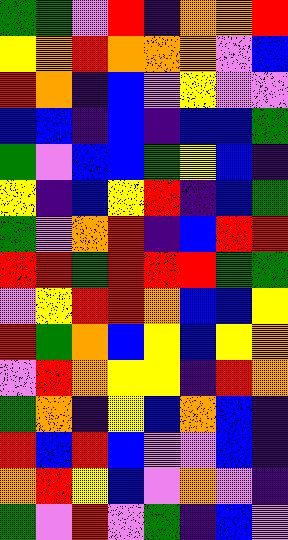[["green", "green", "violet", "red", "indigo", "orange", "orange", "red"], ["yellow", "orange", "red", "orange", "orange", "orange", "violet", "blue"], ["red", "orange", "indigo", "blue", "violet", "yellow", "violet", "violet"], ["blue", "blue", "indigo", "blue", "indigo", "blue", "blue", "green"], ["green", "violet", "blue", "blue", "green", "yellow", "blue", "indigo"], ["yellow", "indigo", "blue", "yellow", "red", "indigo", "blue", "green"], ["green", "violet", "orange", "red", "indigo", "blue", "red", "red"], ["red", "red", "green", "red", "red", "red", "green", "green"], ["violet", "yellow", "red", "red", "orange", "blue", "blue", "yellow"], ["red", "green", "orange", "blue", "yellow", "blue", "yellow", "orange"], ["violet", "red", "orange", "yellow", "yellow", "indigo", "red", "orange"], ["green", "orange", "indigo", "yellow", "blue", "orange", "blue", "indigo"], ["red", "blue", "red", "blue", "violet", "violet", "blue", "indigo"], ["orange", "red", "yellow", "blue", "violet", "orange", "violet", "indigo"], ["green", "violet", "red", "violet", "green", "indigo", "blue", "violet"]]